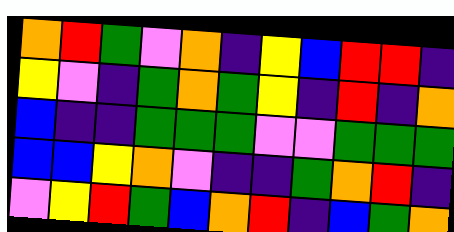[["orange", "red", "green", "violet", "orange", "indigo", "yellow", "blue", "red", "red", "indigo"], ["yellow", "violet", "indigo", "green", "orange", "green", "yellow", "indigo", "red", "indigo", "orange"], ["blue", "indigo", "indigo", "green", "green", "green", "violet", "violet", "green", "green", "green"], ["blue", "blue", "yellow", "orange", "violet", "indigo", "indigo", "green", "orange", "red", "indigo"], ["violet", "yellow", "red", "green", "blue", "orange", "red", "indigo", "blue", "green", "orange"]]